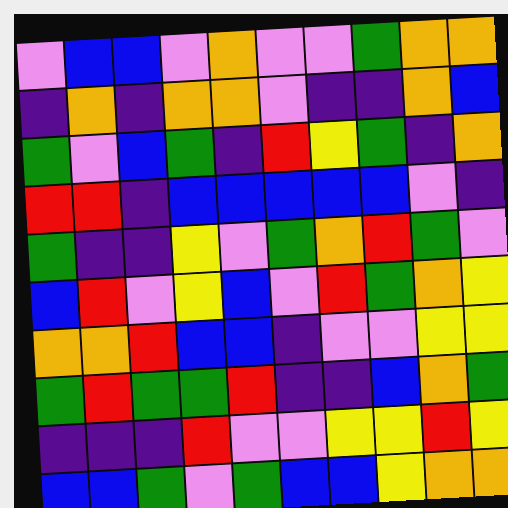[["violet", "blue", "blue", "violet", "orange", "violet", "violet", "green", "orange", "orange"], ["indigo", "orange", "indigo", "orange", "orange", "violet", "indigo", "indigo", "orange", "blue"], ["green", "violet", "blue", "green", "indigo", "red", "yellow", "green", "indigo", "orange"], ["red", "red", "indigo", "blue", "blue", "blue", "blue", "blue", "violet", "indigo"], ["green", "indigo", "indigo", "yellow", "violet", "green", "orange", "red", "green", "violet"], ["blue", "red", "violet", "yellow", "blue", "violet", "red", "green", "orange", "yellow"], ["orange", "orange", "red", "blue", "blue", "indigo", "violet", "violet", "yellow", "yellow"], ["green", "red", "green", "green", "red", "indigo", "indigo", "blue", "orange", "green"], ["indigo", "indigo", "indigo", "red", "violet", "violet", "yellow", "yellow", "red", "yellow"], ["blue", "blue", "green", "violet", "green", "blue", "blue", "yellow", "orange", "orange"]]